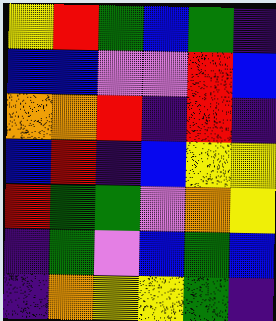[["yellow", "red", "green", "blue", "green", "indigo"], ["blue", "blue", "violet", "violet", "red", "blue"], ["orange", "orange", "red", "indigo", "red", "indigo"], ["blue", "red", "indigo", "blue", "yellow", "yellow"], ["red", "green", "green", "violet", "orange", "yellow"], ["indigo", "green", "violet", "blue", "green", "blue"], ["indigo", "orange", "yellow", "yellow", "green", "indigo"]]